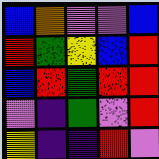[["blue", "orange", "violet", "violet", "blue"], ["red", "green", "yellow", "blue", "red"], ["blue", "red", "green", "red", "red"], ["violet", "indigo", "green", "violet", "red"], ["yellow", "indigo", "indigo", "red", "violet"]]